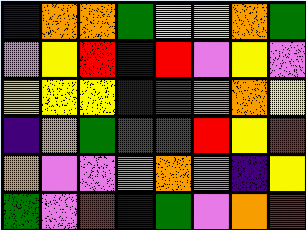[["indigo", "orange", "orange", "green", "yellow", "yellow", "orange", "green"], ["violet", "yellow", "red", "blue", "red", "violet", "yellow", "violet"], ["yellow", "yellow", "yellow", "indigo", "red", "orange", "orange", "yellow"], ["indigo", "orange", "green", "green", "green", "red", "yellow", "red"], ["orange", "violet", "violet", "orange", "orange", "violet", "indigo", "yellow"], ["green", "violet", "red", "blue", "green", "violet", "orange", "red"]]